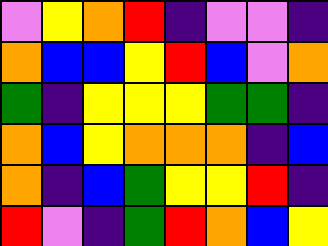[["violet", "yellow", "orange", "red", "indigo", "violet", "violet", "indigo"], ["orange", "blue", "blue", "yellow", "red", "blue", "violet", "orange"], ["green", "indigo", "yellow", "yellow", "yellow", "green", "green", "indigo"], ["orange", "blue", "yellow", "orange", "orange", "orange", "indigo", "blue"], ["orange", "indigo", "blue", "green", "yellow", "yellow", "red", "indigo"], ["red", "violet", "indigo", "green", "red", "orange", "blue", "yellow"]]